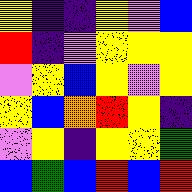[["yellow", "indigo", "indigo", "yellow", "violet", "blue"], ["red", "indigo", "violet", "yellow", "yellow", "yellow"], ["violet", "yellow", "blue", "yellow", "violet", "yellow"], ["yellow", "blue", "orange", "red", "yellow", "indigo"], ["violet", "yellow", "indigo", "yellow", "yellow", "green"], ["blue", "green", "blue", "red", "blue", "red"]]